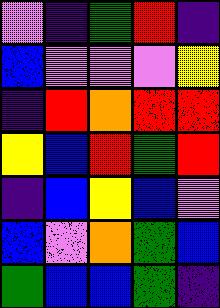[["violet", "indigo", "green", "red", "indigo"], ["blue", "violet", "violet", "violet", "yellow"], ["indigo", "red", "orange", "red", "red"], ["yellow", "blue", "red", "green", "red"], ["indigo", "blue", "yellow", "blue", "violet"], ["blue", "violet", "orange", "green", "blue"], ["green", "blue", "blue", "green", "indigo"]]